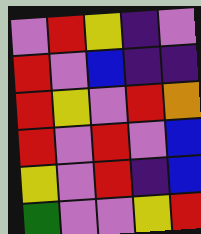[["violet", "red", "yellow", "indigo", "violet"], ["red", "violet", "blue", "indigo", "indigo"], ["red", "yellow", "violet", "red", "orange"], ["red", "violet", "red", "violet", "blue"], ["yellow", "violet", "red", "indigo", "blue"], ["green", "violet", "violet", "yellow", "red"]]